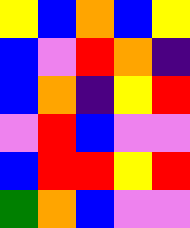[["yellow", "blue", "orange", "blue", "yellow"], ["blue", "violet", "red", "orange", "indigo"], ["blue", "orange", "indigo", "yellow", "red"], ["violet", "red", "blue", "violet", "violet"], ["blue", "red", "red", "yellow", "red"], ["green", "orange", "blue", "violet", "violet"]]